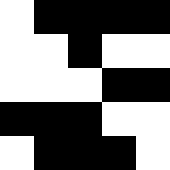[["white", "black", "black", "black", "black"], ["white", "white", "black", "white", "white"], ["white", "white", "white", "black", "black"], ["black", "black", "black", "white", "white"], ["white", "black", "black", "black", "white"]]